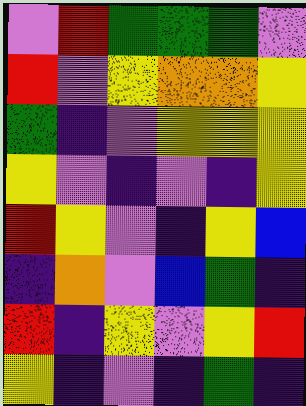[["violet", "red", "green", "green", "green", "violet"], ["red", "violet", "yellow", "orange", "orange", "yellow"], ["green", "indigo", "violet", "yellow", "yellow", "yellow"], ["yellow", "violet", "indigo", "violet", "indigo", "yellow"], ["red", "yellow", "violet", "indigo", "yellow", "blue"], ["indigo", "orange", "violet", "blue", "green", "indigo"], ["red", "indigo", "yellow", "violet", "yellow", "red"], ["yellow", "indigo", "violet", "indigo", "green", "indigo"]]